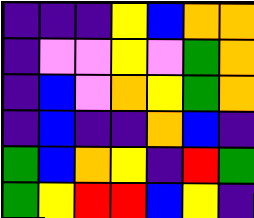[["indigo", "indigo", "indigo", "yellow", "blue", "orange", "orange"], ["indigo", "violet", "violet", "yellow", "violet", "green", "orange"], ["indigo", "blue", "violet", "orange", "yellow", "green", "orange"], ["indigo", "blue", "indigo", "indigo", "orange", "blue", "indigo"], ["green", "blue", "orange", "yellow", "indigo", "red", "green"], ["green", "yellow", "red", "red", "blue", "yellow", "indigo"]]